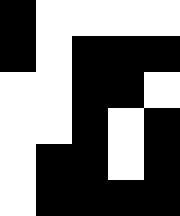[["black", "white", "white", "white", "white"], ["black", "white", "black", "black", "black"], ["white", "white", "black", "black", "white"], ["white", "white", "black", "white", "black"], ["white", "black", "black", "white", "black"], ["white", "black", "black", "black", "black"]]